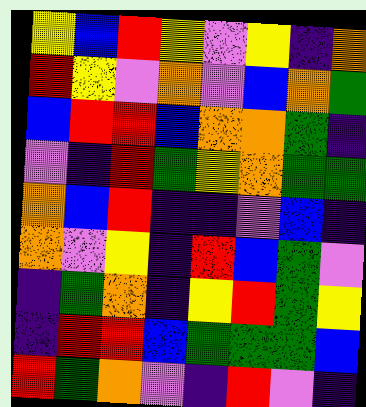[["yellow", "blue", "red", "yellow", "violet", "yellow", "indigo", "orange"], ["red", "yellow", "violet", "orange", "violet", "blue", "orange", "green"], ["blue", "red", "red", "blue", "orange", "orange", "green", "indigo"], ["violet", "indigo", "red", "green", "yellow", "orange", "green", "green"], ["orange", "blue", "red", "indigo", "indigo", "violet", "blue", "indigo"], ["orange", "violet", "yellow", "indigo", "red", "blue", "green", "violet"], ["indigo", "green", "orange", "indigo", "yellow", "red", "green", "yellow"], ["indigo", "red", "red", "blue", "green", "green", "green", "blue"], ["red", "green", "orange", "violet", "indigo", "red", "violet", "indigo"]]